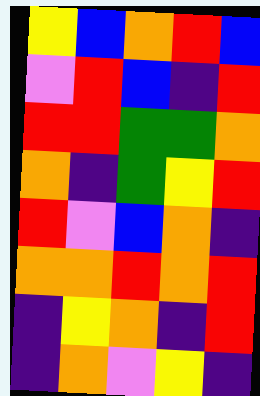[["yellow", "blue", "orange", "red", "blue"], ["violet", "red", "blue", "indigo", "red"], ["red", "red", "green", "green", "orange"], ["orange", "indigo", "green", "yellow", "red"], ["red", "violet", "blue", "orange", "indigo"], ["orange", "orange", "red", "orange", "red"], ["indigo", "yellow", "orange", "indigo", "red"], ["indigo", "orange", "violet", "yellow", "indigo"]]